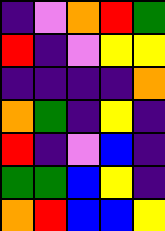[["indigo", "violet", "orange", "red", "green"], ["red", "indigo", "violet", "yellow", "yellow"], ["indigo", "indigo", "indigo", "indigo", "orange"], ["orange", "green", "indigo", "yellow", "indigo"], ["red", "indigo", "violet", "blue", "indigo"], ["green", "green", "blue", "yellow", "indigo"], ["orange", "red", "blue", "blue", "yellow"]]